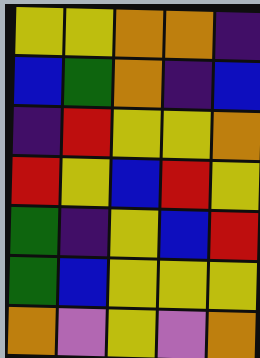[["yellow", "yellow", "orange", "orange", "indigo"], ["blue", "green", "orange", "indigo", "blue"], ["indigo", "red", "yellow", "yellow", "orange"], ["red", "yellow", "blue", "red", "yellow"], ["green", "indigo", "yellow", "blue", "red"], ["green", "blue", "yellow", "yellow", "yellow"], ["orange", "violet", "yellow", "violet", "orange"]]